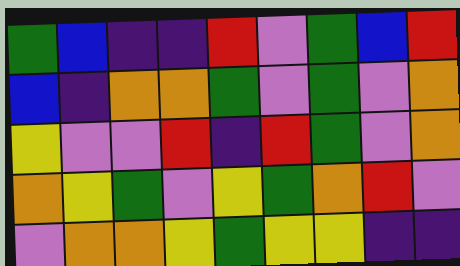[["green", "blue", "indigo", "indigo", "red", "violet", "green", "blue", "red"], ["blue", "indigo", "orange", "orange", "green", "violet", "green", "violet", "orange"], ["yellow", "violet", "violet", "red", "indigo", "red", "green", "violet", "orange"], ["orange", "yellow", "green", "violet", "yellow", "green", "orange", "red", "violet"], ["violet", "orange", "orange", "yellow", "green", "yellow", "yellow", "indigo", "indigo"]]